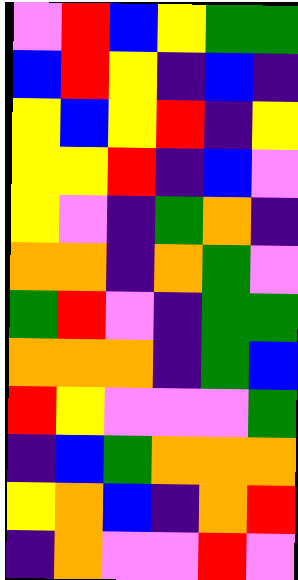[["violet", "red", "blue", "yellow", "green", "green"], ["blue", "red", "yellow", "indigo", "blue", "indigo"], ["yellow", "blue", "yellow", "red", "indigo", "yellow"], ["yellow", "yellow", "red", "indigo", "blue", "violet"], ["yellow", "violet", "indigo", "green", "orange", "indigo"], ["orange", "orange", "indigo", "orange", "green", "violet"], ["green", "red", "violet", "indigo", "green", "green"], ["orange", "orange", "orange", "indigo", "green", "blue"], ["red", "yellow", "violet", "violet", "violet", "green"], ["indigo", "blue", "green", "orange", "orange", "orange"], ["yellow", "orange", "blue", "indigo", "orange", "red"], ["indigo", "orange", "violet", "violet", "red", "violet"]]